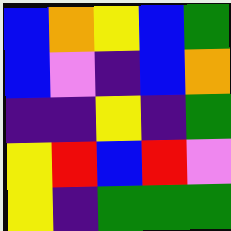[["blue", "orange", "yellow", "blue", "green"], ["blue", "violet", "indigo", "blue", "orange"], ["indigo", "indigo", "yellow", "indigo", "green"], ["yellow", "red", "blue", "red", "violet"], ["yellow", "indigo", "green", "green", "green"]]